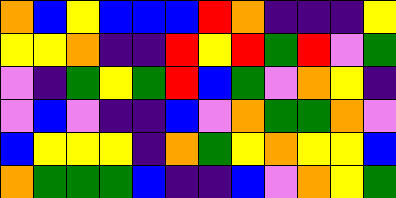[["orange", "blue", "yellow", "blue", "blue", "blue", "red", "orange", "indigo", "indigo", "indigo", "yellow"], ["yellow", "yellow", "orange", "indigo", "indigo", "red", "yellow", "red", "green", "red", "violet", "green"], ["violet", "indigo", "green", "yellow", "green", "red", "blue", "green", "violet", "orange", "yellow", "indigo"], ["violet", "blue", "violet", "indigo", "indigo", "blue", "violet", "orange", "green", "green", "orange", "violet"], ["blue", "yellow", "yellow", "yellow", "indigo", "orange", "green", "yellow", "orange", "yellow", "yellow", "blue"], ["orange", "green", "green", "green", "blue", "indigo", "indigo", "blue", "violet", "orange", "yellow", "green"]]